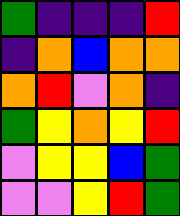[["green", "indigo", "indigo", "indigo", "red"], ["indigo", "orange", "blue", "orange", "orange"], ["orange", "red", "violet", "orange", "indigo"], ["green", "yellow", "orange", "yellow", "red"], ["violet", "yellow", "yellow", "blue", "green"], ["violet", "violet", "yellow", "red", "green"]]